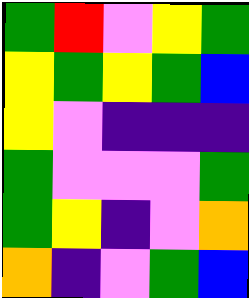[["green", "red", "violet", "yellow", "green"], ["yellow", "green", "yellow", "green", "blue"], ["yellow", "violet", "indigo", "indigo", "indigo"], ["green", "violet", "violet", "violet", "green"], ["green", "yellow", "indigo", "violet", "orange"], ["orange", "indigo", "violet", "green", "blue"]]